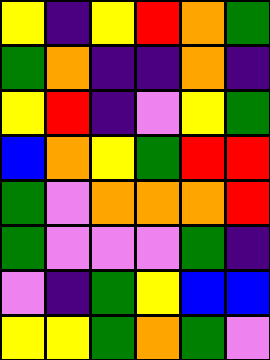[["yellow", "indigo", "yellow", "red", "orange", "green"], ["green", "orange", "indigo", "indigo", "orange", "indigo"], ["yellow", "red", "indigo", "violet", "yellow", "green"], ["blue", "orange", "yellow", "green", "red", "red"], ["green", "violet", "orange", "orange", "orange", "red"], ["green", "violet", "violet", "violet", "green", "indigo"], ["violet", "indigo", "green", "yellow", "blue", "blue"], ["yellow", "yellow", "green", "orange", "green", "violet"]]